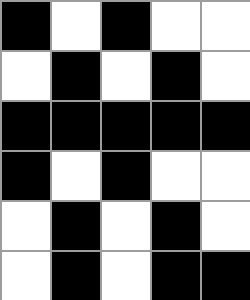[["black", "white", "black", "white", "white"], ["white", "black", "white", "black", "white"], ["black", "black", "black", "black", "black"], ["black", "white", "black", "white", "white"], ["white", "black", "white", "black", "white"], ["white", "black", "white", "black", "black"]]